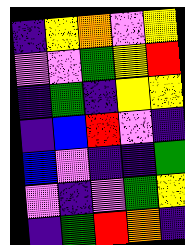[["indigo", "yellow", "orange", "violet", "yellow"], ["violet", "violet", "green", "yellow", "red"], ["indigo", "green", "indigo", "yellow", "yellow"], ["indigo", "blue", "red", "violet", "indigo"], ["blue", "violet", "indigo", "indigo", "green"], ["violet", "indigo", "violet", "green", "yellow"], ["indigo", "green", "red", "orange", "indigo"]]